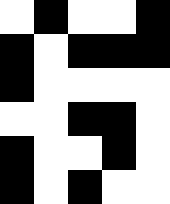[["white", "black", "white", "white", "black"], ["black", "white", "black", "black", "black"], ["black", "white", "white", "white", "white"], ["white", "white", "black", "black", "white"], ["black", "white", "white", "black", "white"], ["black", "white", "black", "white", "white"]]